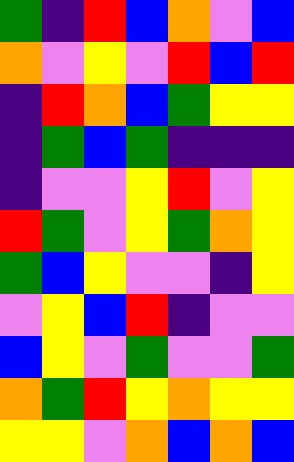[["green", "indigo", "red", "blue", "orange", "violet", "blue"], ["orange", "violet", "yellow", "violet", "red", "blue", "red"], ["indigo", "red", "orange", "blue", "green", "yellow", "yellow"], ["indigo", "green", "blue", "green", "indigo", "indigo", "indigo"], ["indigo", "violet", "violet", "yellow", "red", "violet", "yellow"], ["red", "green", "violet", "yellow", "green", "orange", "yellow"], ["green", "blue", "yellow", "violet", "violet", "indigo", "yellow"], ["violet", "yellow", "blue", "red", "indigo", "violet", "violet"], ["blue", "yellow", "violet", "green", "violet", "violet", "green"], ["orange", "green", "red", "yellow", "orange", "yellow", "yellow"], ["yellow", "yellow", "violet", "orange", "blue", "orange", "blue"]]